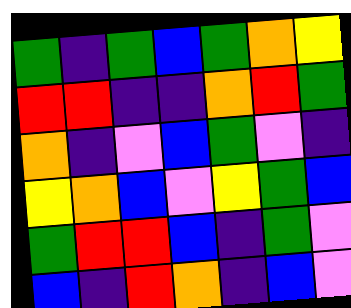[["green", "indigo", "green", "blue", "green", "orange", "yellow"], ["red", "red", "indigo", "indigo", "orange", "red", "green"], ["orange", "indigo", "violet", "blue", "green", "violet", "indigo"], ["yellow", "orange", "blue", "violet", "yellow", "green", "blue"], ["green", "red", "red", "blue", "indigo", "green", "violet"], ["blue", "indigo", "red", "orange", "indigo", "blue", "violet"]]